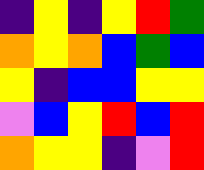[["indigo", "yellow", "indigo", "yellow", "red", "green"], ["orange", "yellow", "orange", "blue", "green", "blue"], ["yellow", "indigo", "blue", "blue", "yellow", "yellow"], ["violet", "blue", "yellow", "red", "blue", "red"], ["orange", "yellow", "yellow", "indigo", "violet", "red"]]